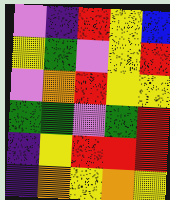[["violet", "indigo", "red", "yellow", "blue"], ["yellow", "green", "violet", "yellow", "red"], ["violet", "orange", "red", "yellow", "yellow"], ["green", "green", "violet", "green", "red"], ["indigo", "yellow", "red", "red", "red"], ["indigo", "orange", "yellow", "orange", "yellow"]]